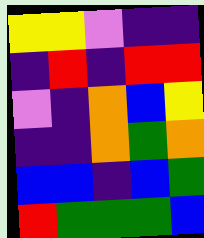[["yellow", "yellow", "violet", "indigo", "indigo"], ["indigo", "red", "indigo", "red", "red"], ["violet", "indigo", "orange", "blue", "yellow"], ["indigo", "indigo", "orange", "green", "orange"], ["blue", "blue", "indigo", "blue", "green"], ["red", "green", "green", "green", "blue"]]